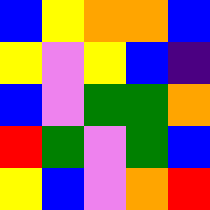[["blue", "yellow", "orange", "orange", "blue"], ["yellow", "violet", "yellow", "blue", "indigo"], ["blue", "violet", "green", "green", "orange"], ["red", "green", "violet", "green", "blue"], ["yellow", "blue", "violet", "orange", "red"]]